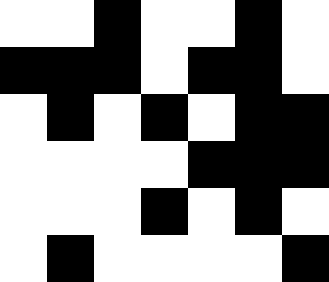[["white", "white", "black", "white", "white", "black", "white"], ["black", "black", "black", "white", "black", "black", "white"], ["white", "black", "white", "black", "white", "black", "black"], ["white", "white", "white", "white", "black", "black", "black"], ["white", "white", "white", "black", "white", "black", "white"], ["white", "black", "white", "white", "white", "white", "black"]]